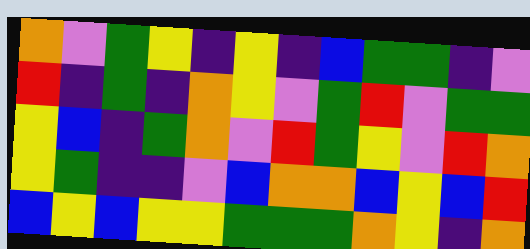[["orange", "violet", "green", "yellow", "indigo", "yellow", "indigo", "blue", "green", "green", "indigo", "violet"], ["red", "indigo", "green", "indigo", "orange", "yellow", "violet", "green", "red", "violet", "green", "green"], ["yellow", "blue", "indigo", "green", "orange", "violet", "red", "green", "yellow", "violet", "red", "orange"], ["yellow", "green", "indigo", "indigo", "violet", "blue", "orange", "orange", "blue", "yellow", "blue", "red"], ["blue", "yellow", "blue", "yellow", "yellow", "green", "green", "green", "orange", "yellow", "indigo", "orange"]]